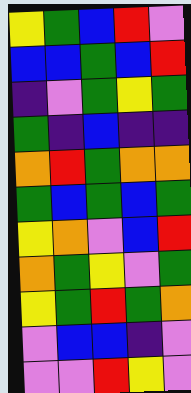[["yellow", "green", "blue", "red", "violet"], ["blue", "blue", "green", "blue", "red"], ["indigo", "violet", "green", "yellow", "green"], ["green", "indigo", "blue", "indigo", "indigo"], ["orange", "red", "green", "orange", "orange"], ["green", "blue", "green", "blue", "green"], ["yellow", "orange", "violet", "blue", "red"], ["orange", "green", "yellow", "violet", "green"], ["yellow", "green", "red", "green", "orange"], ["violet", "blue", "blue", "indigo", "violet"], ["violet", "violet", "red", "yellow", "violet"]]